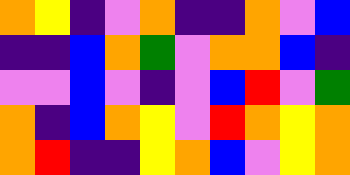[["orange", "yellow", "indigo", "violet", "orange", "indigo", "indigo", "orange", "violet", "blue"], ["indigo", "indigo", "blue", "orange", "green", "violet", "orange", "orange", "blue", "indigo"], ["violet", "violet", "blue", "violet", "indigo", "violet", "blue", "red", "violet", "green"], ["orange", "indigo", "blue", "orange", "yellow", "violet", "red", "orange", "yellow", "orange"], ["orange", "red", "indigo", "indigo", "yellow", "orange", "blue", "violet", "yellow", "orange"]]